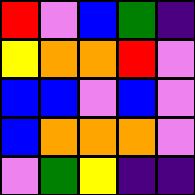[["red", "violet", "blue", "green", "indigo"], ["yellow", "orange", "orange", "red", "violet"], ["blue", "blue", "violet", "blue", "violet"], ["blue", "orange", "orange", "orange", "violet"], ["violet", "green", "yellow", "indigo", "indigo"]]